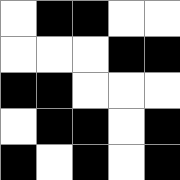[["white", "black", "black", "white", "white"], ["white", "white", "white", "black", "black"], ["black", "black", "white", "white", "white"], ["white", "black", "black", "white", "black"], ["black", "white", "black", "white", "black"]]